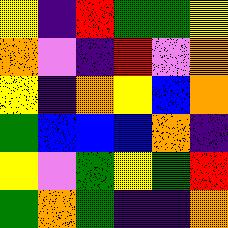[["yellow", "indigo", "red", "green", "green", "yellow"], ["orange", "violet", "indigo", "red", "violet", "orange"], ["yellow", "indigo", "orange", "yellow", "blue", "orange"], ["green", "blue", "blue", "blue", "orange", "indigo"], ["yellow", "violet", "green", "yellow", "green", "red"], ["green", "orange", "green", "indigo", "indigo", "orange"]]